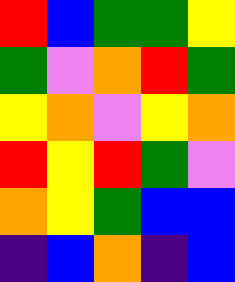[["red", "blue", "green", "green", "yellow"], ["green", "violet", "orange", "red", "green"], ["yellow", "orange", "violet", "yellow", "orange"], ["red", "yellow", "red", "green", "violet"], ["orange", "yellow", "green", "blue", "blue"], ["indigo", "blue", "orange", "indigo", "blue"]]